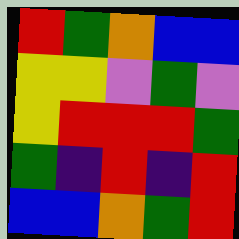[["red", "green", "orange", "blue", "blue"], ["yellow", "yellow", "violet", "green", "violet"], ["yellow", "red", "red", "red", "green"], ["green", "indigo", "red", "indigo", "red"], ["blue", "blue", "orange", "green", "red"]]